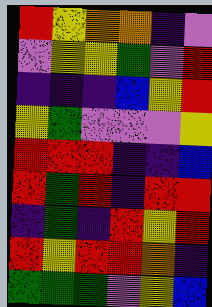[["red", "yellow", "orange", "orange", "indigo", "violet"], ["violet", "yellow", "yellow", "green", "violet", "red"], ["indigo", "indigo", "indigo", "blue", "yellow", "red"], ["yellow", "green", "violet", "violet", "violet", "yellow"], ["red", "red", "red", "indigo", "indigo", "blue"], ["red", "green", "red", "indigo", "red", "red"], ["indigo", "green", "indigo", "red", "yellow", "red"], ["red", "yellow", "red", "red", "orange", "indigo"], ["green", "green", "green", "violet", "yellow", "blue"]]